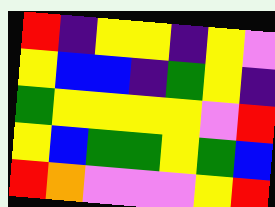[["red", "indigo", "yellow", "yellow", "indigo", "yellow", "violet"], ["yellow", "blue", "blue", "indigo", "green", "yellow", "indigo"], ["green", "yellow", "yellow", "yellow", "yellow", "violet", "red"], ["yellow", "blue", "green", "green", "yellow", "green", "blue"], ["red", "orange", "violet", "violet", "violet", "yellow", "red"]]